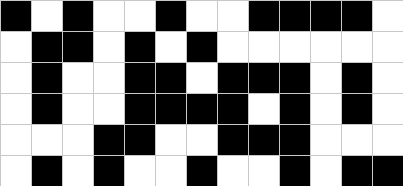[["black", "white", "black", "white", "white", "black", "white", "white", "black", "black", "black", "black", "white"], ["white", "black", "black", "white", "black", "white", "black", "white", "white", "white", "white", "white", "white"], ["white", "black", "white", "white", "black", "black", "white", "black", "black", "black", "white", "black", "white"], ["white", "black", "white", "white", "black", "black", "black", "black", "white", "black", "white", "black", "white"], ["white", "white", "white", "black", "black", "white", "white", "black", "black", "black", "white", "white", "white"], ["white", "black", "white", "black", "white", "white", "black", "white", "white", "black", "white", "black", "black"]]